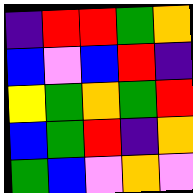[["indigo", "red", "red", "green", "orange"], ["blue", "violet", "blue", "red", "indigo"], ["yellow", "green", "orange", "green", "red"], ["blue", "green", "red", "indigo", "orange"], ["green", "blue", "violet", "orange", "violet"]]